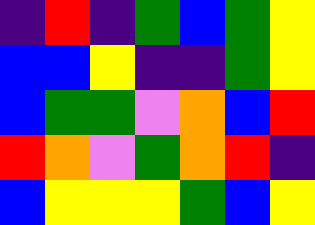[["indigo", "red", "indigo", "green", "blue", "green", "yellow"], ["blue", "blue", "yellow", "indigo", "indigo", "green", "yellow"], ["blue", "green", "green", "violet", "orange", "blue", "red"], ["red", "orange", "violet", "green", "orange", "red", "indigo"], ["blue", "yellow", "yellow", "yellow", "green", "blue", "yellow"]]